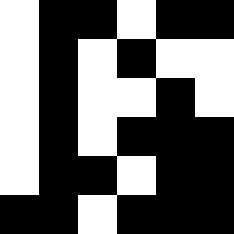[["white", "black", "black", "white", "black", "black"], ["white", "black", "white", "black", "white", "white"], ["white", "black", "white", "white", "black", "white"], ["white", "black", "white", "black", "black", "black"], ["white", "black", "black", "white", "black", "black"], ["black", "black", "white", "black", "black", "black"]]